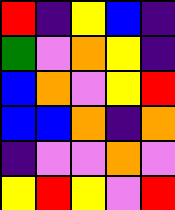[["red", "indigo", "yellow", "blue", "indigo"], ["green", "violet", "orange", "yellow", "indigo"], ["blue", "orange", "violet", "yellow", "red"], ["blue", "blue", "orange", "indigo", "orange"], ["indigo", "violet", "violet", "orange", "violet"], ["yellow", "red", "yellow", "violet", "red"]]